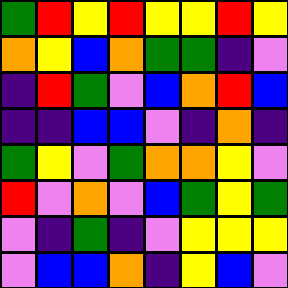[["green", "red", "yellow", "red", "yellow", "yellow", "red", "yellow"], ["orange", "yellow", "blue", "orange", "green", "green", "indigo", "violet"], ["indigo", "red", "green", "violet", "blue", "orange", "red", "blue"], ["indigo", "indigo", "blue", "blue", "violet", "indigo", "orange", "indigo"], ["green", "yellow", "violet", "green", "orange", "orange", "yellow", "violet"], ["red", "violet", "orange", "violet", "blue", "green", "yellow", "green"], ["violet", "indigo", "green", "indigo", "violet", "yellow", "yellow", "yellow"], ["violet", "blue", "blue", "orange", "indigo", "yellow", "blue", "violet"]]